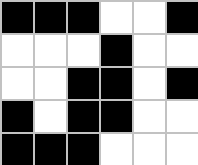[["black", "black", "black", "white", "white", "black"], ["white", "white", "white", "black", "white", "white"], ["white", "white", "black", "black", "white", "black"], ["black", "white", "black", "black", "white", "white"], ["black", "black", "black", "white", "white", "white"]]